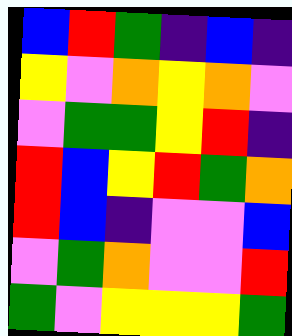[["blue", "red", "green", "indigo", "blue", "indigo"], ["yellow", "violet", "orange", "yellow", "orange", "violet"], ["violet", "green", "green", "yellow", "red", "indigo"], ["red", "blue", "yellow", "red", "green", "orange"], ["red", "blue", "indigo", "violet", "violet", "blue"], ["violet", "green", "orange", "violet", "violet", "red"], ["green", "violet", "yellow", "yellow", "yellow", "green"]]